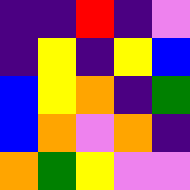[["indigo", "indigo", "red", "indigo", "violet"], ["indigo", "yellow", "indigo", "yellow", "blue"], ["blue", "yellow", "orange", "indigo", "green"], ["blue", "orange", "violet", "orange", "indigo"], ["orange", "green", "yellow", "violet", "violet"]]